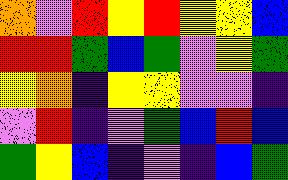[["orange", "violet", "red", "yellow", "red", "yellow", "yellow", "blue"], ["red", "red", "green", "blue", "green", "violet", "yellow", "green"], ["yellow", "orange", "indigo", "yellow", "yellow", "violet", "violet", "indigo"], ["violet", "red", "indigo", "violet", "green", "blue", "red", "blue"], ["green", "yellow", "blue", "indigo", "violet", "indigo", "blue", "green"]]